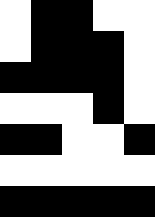[["white", "black", "black", "white", "white"], ["white", "black", "black", "black", "white"], ["black", "black", "black", "black", "white"], ["white", "white", "white", "black", "white"], ["black", "black", "white", "white", "black"], ["white", "white", "white", "white", "white"], ["black", "black", "black", "black", "black"]]